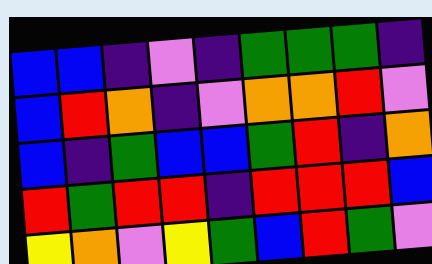[["blue", "blue", "indigo", "violet", "indigo", "green", "green", "green", "indigo"], ["blue", "red", "orange", "indigo", "violet", "orange", "orange", "red", "violet"], ["blue", "indigo", "green", "blue", "blue", "green", "red", "indigo", "orange"], ["red", "green", "red", "red", "indigo", "red", "red", "red", "blue"], ["yellow", "orange", "violet", "yellow", "green", "blue", "red", "green", "violet"]]